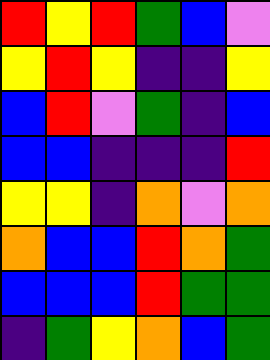[["red", "yellow", "red", "green", "blue", "violet"], ["yellow", "red", "yellow", "indigo", "indigo", "yellow"], ["blue", "red", "violet", "green", "indigo", "blue"], ["blue", "blue", "indigo", "indigo", "indigo", "red"], ["yellow", "yellow", "indigo", "orange", "violet", "orange"], ["orange", "blue", "blue", "red", "orange", "green"], ["blue", "blue", "blue", "red", "green", "green"], ["indigo", "green", "yellow", "orange", "blue", "green"]]